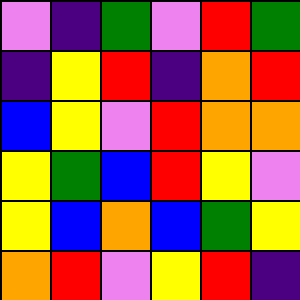[["violet", "indigo", "green", "violet", "red", "green"], ["indigo", "yellow", "red", "indigo", "orange", "red"], ["blue", "yellow", "violet", "red", "orange", "orange"], ["yellow", "green", "blue", "red", "yellow", "violet"], ["yellow", "blue", "orange", "blue", "green", "yellow"], ["orange", "red", "violet", "yellow", "red", "indigo"]]